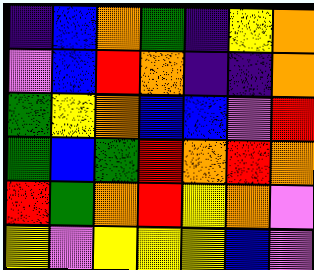[["indigo", "blue", "orange", "green", "indigo", "yellow", "orange"], ["violet", "blue", "red", "orange", "indigo", "indigo", "orange"], ["green", "yellow", "orange", "blue", "blue", "violet", "red"], ["green", "blue", "green", "red", "orange", "red", "orange"], ["red", "green", "orange", "red", "yellow", "orange", "violet"], ["yellow", "violet", "yellow", "yellow", "yellow", "blue", "violet"]]